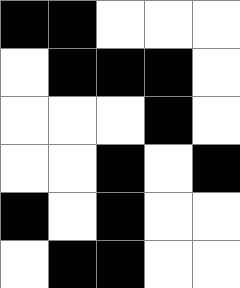[["black", "black", "white", "white", "white"], ["white", "black", "black", "black", "white"], ["white", "white", "white", "black", "white"], ["white", "white", "black", "white", "black"], ["black", "white", "black", "white", "white"], ["white", "black", "black", "white", "white"]]